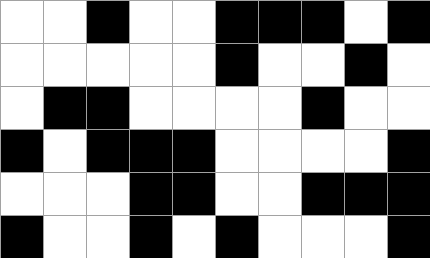[["white", "white", "black", "white", "white", "black", "black", "black", "white", "black"], ["white", "white", "white", "white", "white", "black", "white", "white", "black", "white"], ["white", "black", "black", "white", "white", "white", "white", "black", "white", "white"], ["black", "white", "black", "black", "black", "white", "white", "white", "white", "black"], ["white", "white", "white", "black", "black", "white", "white", "black", "black", "black"], ["black", "white", "white", "black", "white", "black", "white", "white", "white", "black"]]